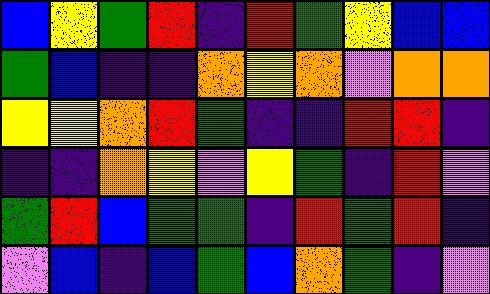[["blue", "yellow", "green", "red", "indigo", "red", "green", "yellow", "blue", "blue"], ["green", "blue", "indigo", "indigo", "orange", "yellow", "orange", "violet", "orange", "orange"], ["yellow", "yellow", "orange", "red", "green", "indigo", "indigo", "red", "red", "indigo"], ["indigo", "indigo", "orange", "yellow", "violet", "yellow", "green", "indigo", "red", "violet"], ["green", "red", "blue", "green", "green", "indigo", "red", "green", "red", "indigo"], ["violet", "blue", "indigo", "blue", "green", "blue", "orange", "green", "indigo", "violet"]]